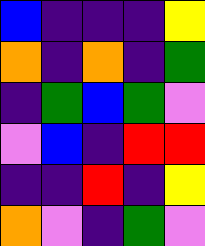[["blue", "indigo", "indigo", "indigo", "yellow"], ["orange", "indigo", "orange", "indigo", "green"], ["indigo", "green", "blue", "green", "violet"], ["violet", "blue", "indigo", "red", "red"], ["indigo", "indigo", "red", "indigo", "yellow"], ["orange", "violet", "indigo", "green", "violet"]]